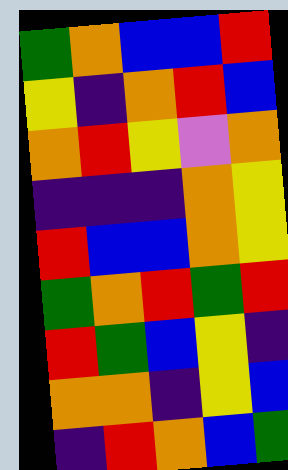[["green", "orange", "blue", "blue", "red"], ["yellow", "indigo", "orange", "red", "blue"], ["orange", "red", "yellow", "violet", "orange"], ["indigo", "indigo", "indigo", "orange", "yellow"], ["red", "blue", "blue", "orange", "yellow"], ["green", "orange", "red", "green", "red"], ["red", "green", "blue", "yellow", "indigo"], ["orange", "orange", "indigo", "yellow", "blue"], ["indigo", "red", "orange", "blue", "green"]]